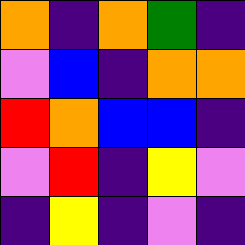[["orange", "indigo", "orange", "green", "indigo"], ["violet", "blue", "indigo", "orange", "orange"], ["red", "orange", "blue", "blue", "indigo"], ["violet", "red", "indigo", "yellow", "violet"], ["indigo", "yellow", "indigo", "violet", "indigo"]]